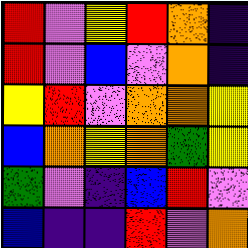[["red", "violet", "yellow", "red", "orange", "indigo"], ["red", "violet", "blue", "violet", "orange", "indigo"], ["yellow", "red", "violet", "orange", "orange", "yellow"], ["blue", "orange", "yellow", "orange", "green", "yellow"], ["green", "violet", "indigo", "blue", "red", "violet"], ["blue", "indigo", "indigo", "red", "violet", "orange"]]